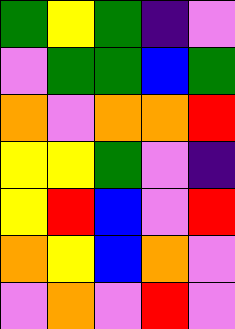[["green", "yellow", "green", "indigo", "violet"], ["violet", "green", "green", "blue", "green"], ["orange", "violet", "orange", "orange", "red"], ["yellow", "yellow", "green", "violet", "indigo"], ["yellow", "red", "blue", "violet", "red"], ["orange", "yellow", "blue", "orange", "violet"], ["violet", "orange", "violet", "red", "violet"]]